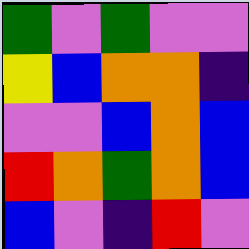[["green", "violet", "green", "violet", "violet"], ["yellow", "blue", "orange", "orange", "indigo"], ["violet", "violet", "blue", "orange", "blue"], ["red", "orange", "green", "orange", "blue"], ["blue", "violet", "indigo", "red", "violet"]]